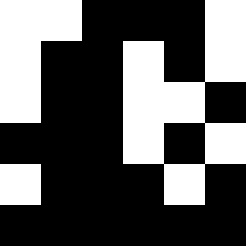[["white", "white", "black", "black", "black", "white"], ["white", "black", "black", "white", "black", "white"], ["white", "black", "black", "white", "white", "black"], ["black", "black", "black", "white", "black", "white"], ["white", "black", "black", "black", "white", "black"], ["black", "black", "black", "black", "black", "black"]]